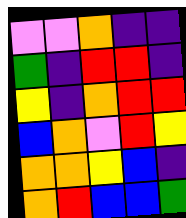[["violet", "violet", "orange", "indigo", "indigo"], ["green", "indigo", "red", "red", "indigo"], ["yellow", "indigo", "orange", "red", "red"], ["blue", "orange", "violet", "red", "yellow"], ["orange", "orange", "yellow", "blue", "indigo"], ["orange", "red", "blue", "blue", "green"]]